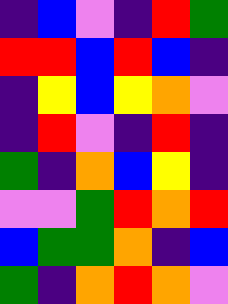[["indigo", "blue", "violet", "indigo", "red", "green"], ["red", "red", "blue", "red", "blue", "indigo"], ["indigo", "yellow", "blue", "yellow", "orange", "violet"], ["indigo", "red", "violet", "indigo", "red", "indigo"], ["green", "indigo", "orange", "blue", "yellow", "indigo"], ["violet", "violet", "green", "red", "orange", "red"], ["blue", "green", "green", "orange", "indigo", "blue"], ["green", "indigo", "orange", "red", "orange", "violet"]]